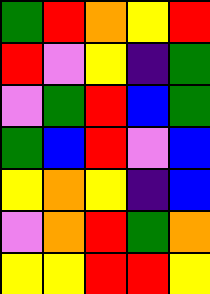[["green", "red", "orange", "yellow", "red"], ["red", "violet", "yellow", "indigo", "green"], ["violet", "green", "red", "blue", "green"], ["green", "blue", "red", "violet", "blue"], ["yellow", "orange", "yellow", "indigo", "blue"], ["violet", "orange", "red", "green", "orange"], ["yellow", "yellow", "red", "red", "yellow"]]